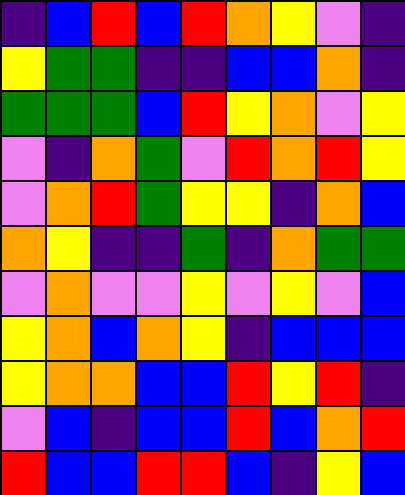[["indigo", "blue", "red", "blue", "red", "orange", "yellow", "violet", "indigo"], ["yellow", "green", "green", "indigo", "indigo", "blue", "blue", "orange", "indigo"], ["green", "green", "green", "blue", "red", "yellow", "orange", "violet", "yellow"], ["violet", "indigo", "orange", "green", "violet", "red", "orange", "red", "yellow"], ["violet", "orange", "red", "green", "yellow", "yellow", "indigo", "orange", "blue"], ["orange", "yellow", "indigo", "indigo", "green", "indigo", "orange", "green", "green"], ["violet", "orange", "violet", "violet", "yellow", "violet", "yellow", "violet", "blue"], ["yellow", "orange", "blue", "orange", "yellow", "indigo", "blue", "blue", "blue"], ["yellow", "orange", "orange", "blue", "blue", "red", "yellow", "red", "indigo"], ["violet", "blue", "indigo", "blue", "blue", "red", "blue", "orange", "red"], ["red", "blue", "blue", "red", "red", "blue", "indigo", "yellow", "blue"]]